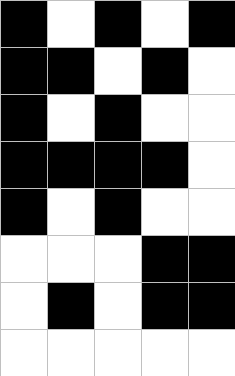[["black", "white", "black", "white", "black"], ["black", "black", "white", "black", "white"], ["black", "white", "black", "white", "white"], ["black", "black", "black", "black", "white"], ["black", "white", "black", "white", "white"], ["white", "white", "white", "black", "black"], ["white", "black", "white", "black", "black"], ["white", "white", "white", "white", "white"]]